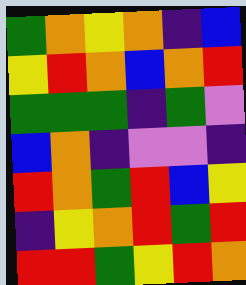[["green", "orange", "yellow", "orange", "indigo", "blue"], ["yellow", "red", "orange", "blue", "orange", "red"], ["green", "green", "green", "indigo", "green", "violet"], ["blue", "orange", "indigo", "violet", "violet", "indigo"], ["red", "orange", "green", "red", "blue", "yellow"], ["indigo", "yellow", "orange", "red", "green", "red"], ["red", "red", "green", "yellow", "red", "orange"]]